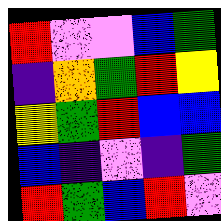[["red", "violet", "violet", "blue", "green"], ["indigo", "orange", "green", "red", "yellow"], ["yellow", "green", "red", "blue", "blue"], ["blue", "indigo", "violet", "indigo", "green"], ["red", "green", "blue", "red", "violet"]]